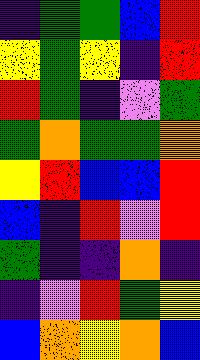[["indigo", "green", "green", "blue", "red"], ["yellow", "green", "yellow", "indigo", "red"], ["red", "green", "indigo", "violet", "green"], ["green", "orange", "green", "green", "orange"], ["yellow", "red", "blue", "blue", "red"], ["blue", "indigo", "red", "violet", "red"], ["green", "indigo", "indigo", "orange", "indigo"], ["indigo", "violet", "red", "green", "yellow"], ["blue", "orange", "yellow", "orange", "blue"]]